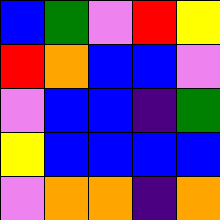[["blue", "green", "violet", "red", "yellow"], ["red", "orange", "blue", "blue", "violet"], ["violet", "blue", "blue", "indigo", "green"], ["yellow", "blue", "blue", "blue", "blue"], ["violet", "orange", "orange", "indigo", "orange"]]